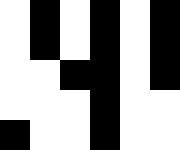[["white", "black", "white", "black", "white", "black"], ["white", "black", "white", "black", "white", "black"], ["white", "white", "black", "black", "white", "black"], ["white", "white", "white", "black", "white", "white"], ["black", "white", "white", "black", "white", "white"]]